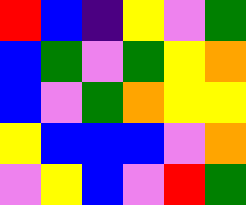[["red", "blue", "indigo", "yellow", "violet", "green"], ["blue", "green", "violet", "green", "yellow", "orange"], ["blue", "violet", "green", "orange", "yellow", "yellow"], ["yellow", "blue", "blue", "blue", "violet", "orange"], ["violet", "yellow", "blue", "violet", "red", "green"]]